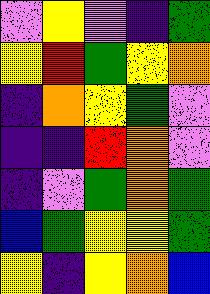[["violet", "yellow", "violet", "indigo", "green"], ["yellow", "red", "green", "yellow", "orange"], ["indigo", "orange", "yellow", "green", "violet"], ["indigo", "indigo", "red", "orange", "violet"], ["indigo", "violet", "green", "orange", "green"], ["blue", "green", "yellow", "yellow", "green"], ["yellow", "indigo", "yellow", "orange", "blue"]]